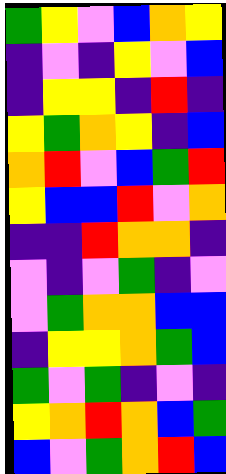[["green", "yellow", "violet", "blue", "orange", "yellow"], ["indigo", "violet", "indigo", "yellow", "violet", "blue"], ["indigo", "yellow", "yellow", "indigo", "red", "indigo"], ["yellow", "green", "orange", "yellow", "indigo", "blue"], ["orange", "red", "violet", "blue", "green", "red"], ["yellow", "blue", "blue", "red", "violet", "orange"], ["indigo", "indigo", "red", "orange", "orange", "indigo"], ["violet", "indigo", "violet", "green", "indigo", "violet"], ["violet", "green", "orange", "orange", "blue", "blue"], ["indigo", "yellow", "yellow", "orange", "green", "blue"], ["green", "violet", "green", "indigo", "violet", "indigo"], ["yellow", "orange", "red", "orange", "blue", "green"], ["blue", "violet", "green", "orange", "red", "blue"]]